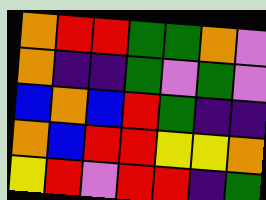[["orange", "red", "red", "green", "green", "orange", "violet"], ["orange", "indigo", "indigo", "green", "violet", "green", "violet"], ["blue", "orange", "blue", "red", "green", "indigo", "indigo"], ["orange", "blue", "red", "red", "yellow", "yellow", "orange"], ["yellow", "red", "violet", "red", "red", "indigo", "green"]]